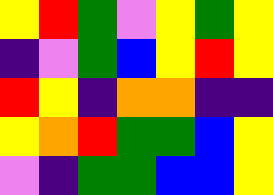[["yellow", "red", "green", "violet", "yellow", "green", "yellow"], ["indigo", "violet", "green", "blue", "yellow", "red", "yellow"], ["red", "yellow", "indigo", "orange", "orange", "indigo", "indigo"], ["yellow", "orange", "red", "green", "green", "blue", "yellow"], ["violet", "indigo", "green", "green", "blue", "blue", "yellow"]]